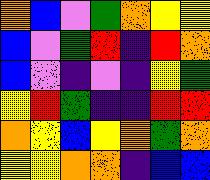[["orange", "blue", "violet", "green", "orange", "yellow", "yellow"], ["blue", "violet", "green", "red", "indigo", "red", "orange"], ["blue", "violet", "indigo", "violet", "indigo", "yellow", "green"], ["yellow", "red", "green", "indigo", "indigo", "red", "red"], ["orange", "yellow", "blue", "yellow", "orange", "green", "orange"], ["yellow", "yellow", "orange", "orange", "indigo", "blue", "blue"]]